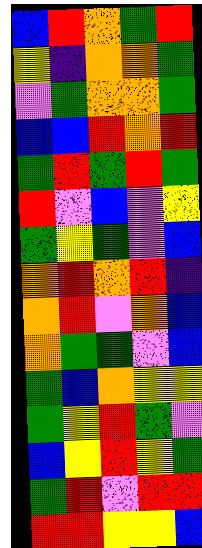[["blue", "red", "orange", "green", "red"], ["yellow", "indigo", "orange", "orange", "green"], ["violet", "green", "orange", "orange", "green"], ["blue", "blue", "red", "orange", "red"], ["green", "red", "green", "red", "green"], ["red", "violet", "blue", "violet", "yellow"], ["green", "yellow", "green", "violet", "blue"], ["orange", "red", "orange", "red", "indigo"], ["orange", "red", "violet", "orange", "blue"], ["orange", "green", "green", "violet", "blue"], ["green", "blue", "orange", "yellow", "yellow"], ["green", "yellow", "red", "green", "violet"], ["blue", "yellow", "red", "yellow", "green"], ["green", "red", "violet", "red", "red"], ["red", "red", "yellow", "yellow", "blue"]]